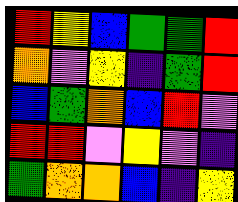[["red", "yellow", "blue", "green", "green", "red"], ["orange", "violet", "yellow", "indigo", "green", "red"], ["blue", "green", "orange", "blue", "red", "violet"], ["red", "red", "violet", "yellow", "violet", "indigo"], ["green", "orange", "orange", "blue", "indigo", "yellow"]]